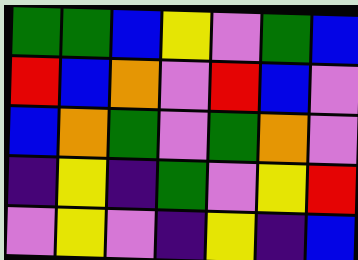[["green", "green", "blue", "yellow", "violet", "green", "blue"], ["red", "blue", "orange", "violet", "red", "blue", "violet"], ["blue", "orange", "green", "violet", "green", "orange", "violet"], ["indigo", "yellow", "indigo", "green", "violet", "yellow", "red"], ["violet", "yellow", "violet", "indigo", "yellow", "indigo", "blue"]]